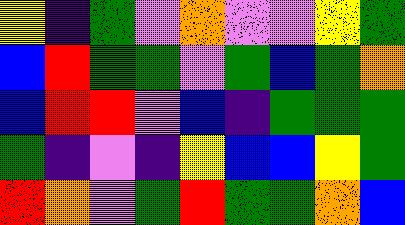[["yellow", "indigo", "green", "violet", "orange", "violet", "violet", "yellow", "green"], ["blue", "red", "green", "green", "violet", "green", "blue", "green", "orange"], ["blue", "red", "red", "violet", "blue", "indigo", "green", "green", "green"], ["green", "indigo", "violet", "indigo", "yellow", "blue", "blue", "yellow", "green"], ["red", "orange", "violet", "green", "red", "green", "green", "orange", "blue"]]